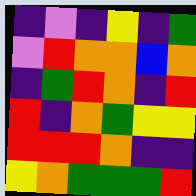[["indigo", "violet", "indigo", "yellow", "indigo", "green"], ["violet", "red", "orange", "orange", "blue", "orange"], ["indigo", "green", "red", "orange", "indigo", "red"], ["red", "indigo", "orange", "green", "yellow", "yellow"], ["red", "red", "red", "orange", "indigo", "indigo"], ["yellow", "orange", "green", "green", "green", "red"]]